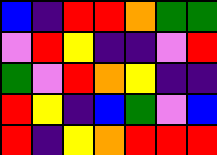[["blue", "indigo", "red", "red", "orange", "green", "green"], ["violet", "red", "yellow", "indigo", "indigo", "violet", "red"], ["green", "violet", "red", "orange", "yellow", "indigo", "indigo"], ["red", "yellow", "indigo", "blue", "green", "violet", "blue"], ["red", "indigo", "yellow", "orange", "red", "red", "red"]]